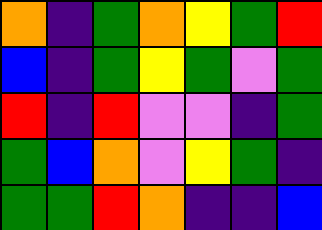[["orange", "indigo", "green", "orange", "yellow", "green", "red"], ["blue", "indigo", "green", "yellow", "green", "violet", "green"], ["red", "indigo", "red", "violet", "violet", "indigo", "green"], ["green", "blue", "orange", "violet", "yellow", "green", "indigo"], ["green", "green", "red", "orange", "indigo", "indigo", "blue"]]